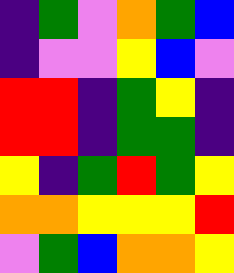[["indigo", "green", "violet", "orange", "green", "blue"], ["indigo", "violet", "violet", "yellow", "blue", "violet"], ["red", "red", "indigo", "green", "yellow", "indigo"], ["red", "red", "indigo", "green", "green", "indigo"], ["yellow", "indigo", "green", "red", "green", "yellow"], ["orange", "orange", "yellow", "yellow", "yellow", "red"], ["violet", "green", "blue", "orange", "orange", "yellow"]]